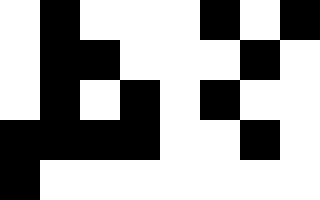[["white", "black", "white", "white", "white", "black", "white", "black"], ["white", "black", "black", "white", "white", "white", "black", "white"], ["white", "black", "white", "black", "white", "black", "white", "white"], ["black", "black", "black", "black", "white", "white", "black", "white"], ["black", "white", "white", "white", "white", "white", "white", "white"]]